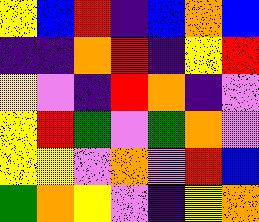[["yellow", "blue", "red", "indigo", "blue", "orange", "blue"], ["indigo", "indigo", "orange", "red", "indigo", "yellow", "red"], ["yellow", "violet", "indigo", "red", "orange", "indigo", "violet"], ["yellow", "red", "green", "violet", "green", "orange", "violet"], ["yellow", "yellow", "violet", "orange", "violet", "red", "blue"], ["green", "orange", "yellow", "violet", "indigo", "yellow", "orange"]]